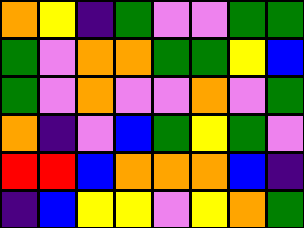[["orange", "yellow", "indigo", "green", "violet", "violet", "green", "green"], ["green", "violet", "orange", "orange", "green", "green", "yellow", "blue"], ["green", "violet", "orange", "violet", "violet", "orange", "violet", "green"], ["orange", "indigo", "violet", "blue", "green", "yellow", "green", "violet"], ["red", "red", "blue", "orange", "orange", "orange", "blue", "indigo"], ["indigo", "blue", "yellow", "yellow", "violet", "yellow", "orange", "green"]]